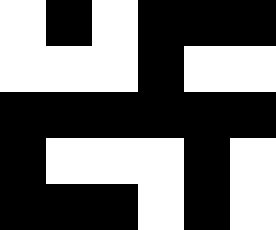[["white", "black", "white", "black", "black", "black"], ["white", "white", "white", "black", "white", "white"], ["black", "black", "black", "black", "black", "black"], ["black", "white", "white", "white", "black", "white"], ["black", "black", "black", "white", "black", "white"]]